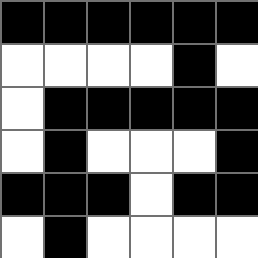[["black", "black", "black", "black", "black", "black"], ["white", "white", "white", "white", "black", "white"], ["white", "black", "black", "black", "black", "black"], ["white", "black", "white", "white", "white", "black"], ["black", "black", "black", "white", "black", "black"], ["white", "black", "white", "white", "white", "white"]]